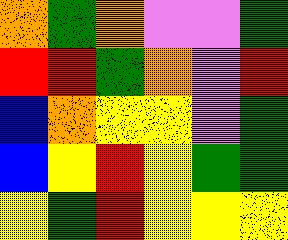[["orange", "green", "orange", "violet", "violet", "green"], ["red", "red", "green", "orange", "violet", "red"], ["blue", "orange", "yellow", "yellow", "violet", "green"], ["blue", "yellow", "red", "yellow", "green", "green"], ["yellow", "green", "red", "yellow", "yellow", "yellow"]]